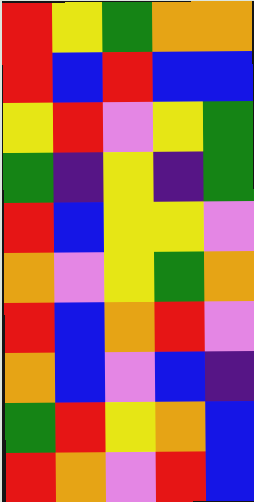[["red", "yellow", "green", "orange", "orange"], ["red", "blue", "red", "blue", "blue"], ["yellow", "red", "violet", "yellow", "green"], ["green", "indigo", "yellow", "indigo", "green"], ["red", "blue", "yellow", "yellow", "violet"], ["orange", "violet", "yellow", "green", "orange"], ["red", "blue", "orange", "red", "violet"], ["orange", "blue", "violet", "blue", "indigo"], ["green", "red", "yellow", "orange", "blue"], ["red", "orange", "violet", "red", "blue"]]